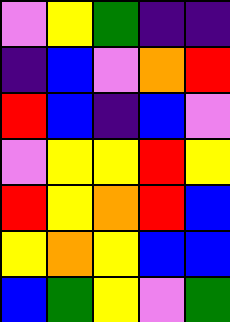[["violet", "yellow", "green", "indigo", "indigo"], ["indigo", "blue", "violet", "orange", "red"], ["red", "blue", "indigo", "blue", "violet"], ["violet", "yellow", "yellow", "red", "yellow"], ["red", "yellow", "orange", "red", "blue"], ["yellow", "orange", "yellow", "blue", "blue"], ["blue", "green", "yellow", "violet", "green"]]